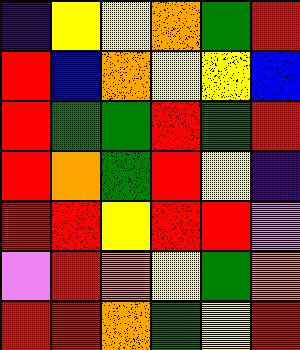[["indigo", "yellow", "yellow", "orange", "green", "red"], ["red", "blue", "orange", "yellow", "yellow", "blue"], ["red", "green", "green", "red", "green", "red"], ["red", "orange", "green", "red", "yellow", "indigo"], ["red", "red", "yellow", "red", "red", "violet"], ["violet", "red", "orange", "yellow", "green", "orange"], ["red", "red", "orange", "green", "yellow", "red"]]